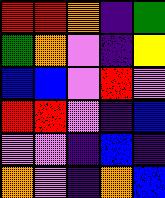[["red", "red", "orange", "indigo", "green"], ["green", "orange", "violet", "indigo", "yellow"], ["blue", "blue", "violet", "red", "violet"], ["red", "red", "violet", "indigo", "blue"], ["violet", "violet", "indigo", "blue", "indigo"], ["orange", "violet", "indigo", "orange", "blue"]]